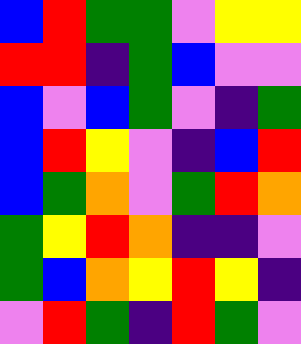[["blue", "red", "green", "green", "violet", "yellow", "yellow"], ["red", "red", "indigo", "green", "blue", "violet", "violet"], ["blue", "violet", "blue", "green", "violet", "indigo", "green"], ["blue", "red", "yellow", "violet", "indigo", "blue", "red"], ["blue", "green", "orange", "violet", "green", "red", "orange"], ["green", "yellow", "red", "orange", "indigo", "indigo", "violet"], ["green", "blue", "orange", "yellow", "red", "yellow", "indigo"], ["violet", "red", "green", "indigo", "red", "green", "violet"]]